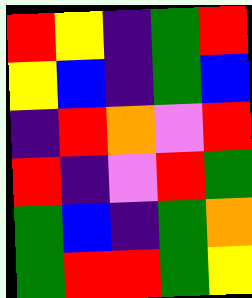[["red", "yellow", "indigo", "green", "red"], ["yellow", "blue", "indigo", "green", "blue"], ["indigo", "red", "orange", "violet", "red"], ["red", "indigo", "violet", "red", "green"], ["green", "blue", "indigo", "green", "orange"], ["green", "red", "red", "green", "yellow"]]